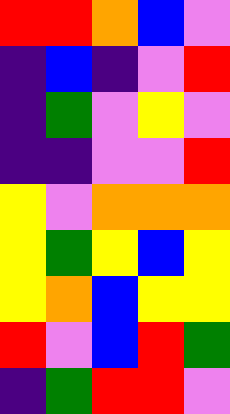[["red", "red", "orange", "blue", "violet"], ["indigo", "blue", "indigo", "violet", "red"], ["indigo", "green", "violet", "yellow", "violet"], ["indigo", "indigo", "violet", "violet", "red"], ["yellow", "violet", "orange", "orange", "orange"], ["yellow", "green", "yellow", "blue", "yellow"], ["yellow", "orange", "blue", "yellow", "yellow"], ["red", "violet", "blue", "red", "green"], ["indigo", "green", "red", "red", "violet"]]